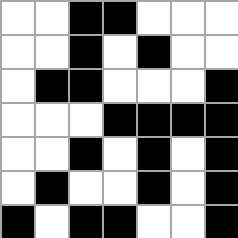[["white", "white", "black", "black", "white", "white", "white"], ["white", "white", "black", "white", "black", "white", "white"], ["white", "black", "black", "white", "white", "white", "black"], ["white", "white", "white", "black", "black", "black", "black"], ["white", "white", "black", "white", "black", "white", "black"], ["white", "black", "white", "white", "black", "white", "black"], ["black", "white", "black", "black", "white", "white", "black"]]